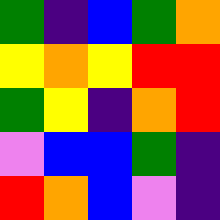[["green", "indigo", "blue", "green", "orange"], ["yellow", "orange", "yellow", "red", "red"], ["green", "yellow", "indigo", "orange", "red"], ["violet", "blue", "blue", "green", "indigo"], ["red", "orange", "blue", "violet", "indigo"]]